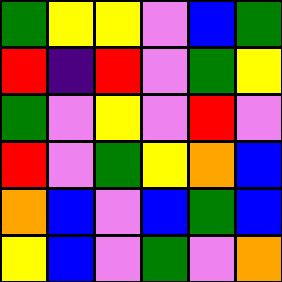[["green", "yellow", "yellow", "violet", "blue", "green"], ["red", "indigo", "red", "violet", "green", "yellow"], ["green", "violet", "yellow", "violet", "red", "violet"], ["red", "violet", "green", "yellow", "orange", "blue"], ["orange", "blue", "violet", "blue", "green", "blue"], ["yellow", "blue", "violet", "green", "violet", "orange"]]